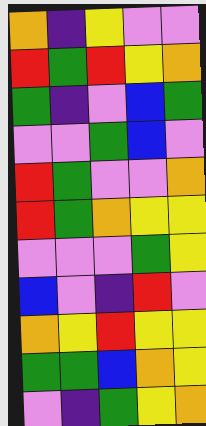[["orange", "indigo", "yellow", "violet", "violet"], ["red", "green", "red", "yellow", "orange"], ["green", "indigo", "violet", "blue", "green"], ["violet", "violet", "green", "blue", "violet"], ["red", "green", "violet", "violet", "orange"], ["red", "green", "orange", "yellow", "yellow"], ["violet", "violet", "violet", "green", "yellow"], ["blue", "violet", "indigo", "red", "violet"], ["orange", "yellow", "red", "yellow", "yellow"], ["green", "green", "blue", "orange", "yellow"], ["violet", "indigo", "green", "yellow", "orange"]]